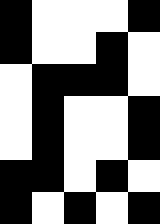[["black", "white", "white", "white", "black"], ["black", "white", "white", "black", "white"], ["white", "black", "black", "black", "white"], ["white", "black", "white", "white", "black"], ["white", "black", "white", "white", "black"], ["black", "black", "white", "black", "white"], ["black", "white", "black", "white", "black"]]